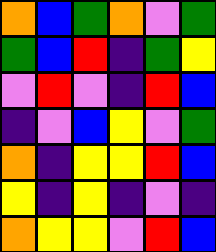[["orange", "blue", "green", "orange", "violet", "green"], ["green", "blue", "red", "indigo", "green", "yellow"], ["violet", "red", "violet", "indigo", "red", "blue"], ["indigo", "violet", "blue", "yellow", "violet", "green"], ["orange", "indigo", "yellow", "yellow", "red", "blue"], ["yellow", "indigo", "yellow", "indigo", "violet", "indigo"], ["orange", "yellow", "yellow", "violet", "red", "blue"]]